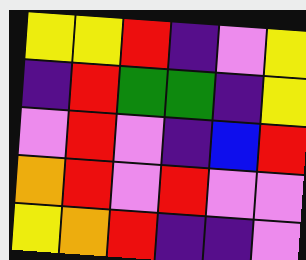[["yellow", "yellow", "red", "indigo", "violet", "yellow"], ["indigo", "red", "green", "green", "indigo", "yellow"], ["violet", "red", "violet", "indigo", "blue", "red"], ["orange", "red", "violet", "red", "violet", "violet"], ["yellow", "orange", "red", "indigo", "indigo", "violet"]]